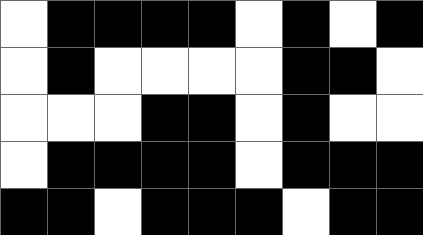[["white", "black", "black", "black", "black", "white", "black", "white", "black"], ["white", "black", "white", "white", "white", "white", "black", "black", "white"], ["white", "white", "white", "black", "black", "white", "black", "white", "white"], ["white", "black", "black", "black", "black", "white", "black", "black", "black"], ["black", "black", "white", "black", "black", "black", "white", "black", "black"]]